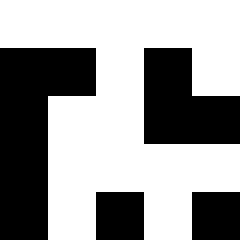[["white", "white", "white", "white", "white"], ["black", "black", "white", "black", "white"], ["black", "white", "white", "black", "black"], ["black", "white", "white", "white", "white"], ["black", "white", "black", "white", "black"]]